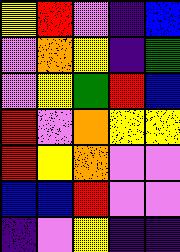[["yellow", "red", "violet", "indigo", "blue"], ["violet", "orange", "yellow", "indigo", "green"], ["violet", "yellow", "green", "red", "blue"], ["red", "violet", "orange", "yellow", "yellow"], ["red", "yellow", "orange", "violet", "violet"], ["blue", "blue", "red", "violet", "violet"], ["indigo", "violet", "yellow", "indigo", "indigo"]]